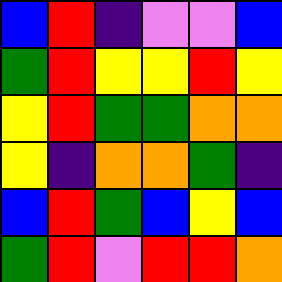[["blue", "red", "indigo", "violet", "violet", "blue"], ["green", "red", "yellow", "yellow", "red", "yellow"], ["yellow", "red", "green", "green", "orange", "orange"], ["yellow", "indigo", "orange", "orange", "green", "indigo"], ["blue", "red", "green", "blue", "yellow", "blue"], ["green", "red", "violet", "red", "red", "orange"]]